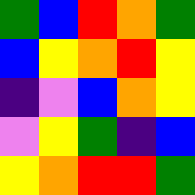[["green", "blue", "red", "orange", "green"], ["blue", "yellow", "orange", "red", "yellow"], ["indigo", "violet", "blue", "orange", "yellow"], ["violet", "yellow", "green", "indigo", "blue"], ["yellow", "orange", "red", "red", "green"]]